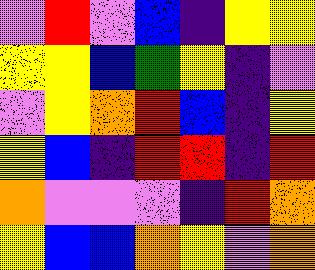[["violet", "red", "violet", "blue", "indigo", "yellow", "yellow"], ["yellow", "yellow", "blue", "green", "yellow", "indigo", "violet"], ["violet", "yellow", "orange", "red", "blue", "indigo", "yellow"], ["yellow", "blue", "indigo", "red", "red", "indigo", "red"], ["orange", "violet", "violet", "violet", "indigo", "red", "orange"], ["yellow", "blue", "blue", "orange", "yellow", "violet", "orange"]]